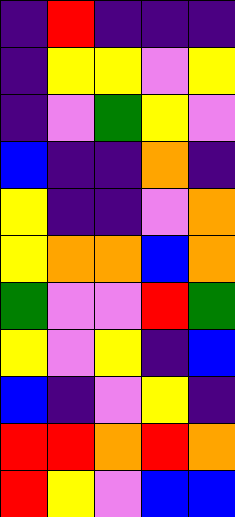[["indigo", "red", "indigo", "indigo", "indigo"], ["indigo", "yellow", "yellow", "violet", "yellow"], ["indigo", "violet", "green", "yellow", "violet"], ["blue", "indigo", "indigo", "orange", "indigo"], ["yellow", "indigo", "indigo", "violet", "orange"], ["yellow", "orange", "orange", "blue", "orange"], ["green", "violet", "violet", "red", "green"], ["yellow", "violet", "yellow", "indigo", "blue"], ["blue", "indigo", "violet", "yellow", "indigo"], ["red", "red", "orange", "red", "orange"], ["red", "yellow", "violet", "blue", "blue"]]